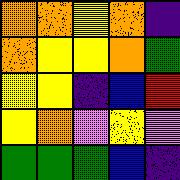[["orange", "orange", "yellow", "orange", "indigo"], ["orange", "yellow", "yellow", "orange", "green"], ["yellow", "yellow", "indigo", "blue", "red"], ["yellow", "orange", "violet", "yellow", "violet"], ["green", "green", "green", "blue", "indigo"]]